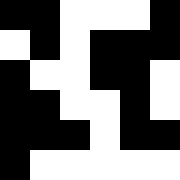[["black", "black", "white", "white", "white", "black"], ["white", "black", "white", "black", "black", "black"], ["black", "white", "white", "black", "black", "white"], ["black", "black", "white", "white", "black", "white"], ["black", "black", "black", "white", "black", "black"], ["black", "white", "white", "white", "white", "white"]]